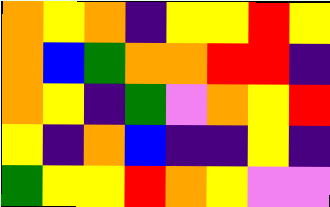[["orange", "yellow", "orange", "indigo", "yellow", "yellow", "red", "yellow"], ["orange", "blue", "green", "orange", "orange", "red", "red", "indigo"], ["orange", "yellow", "indigo", "green", "violet", "orange", "yellow", "red"], ["yellow", "indigo", "orange", "blue", "indigo", "indigo", "yellow", "indigo"], ["green", "yellow", "yellow", "red", "orange", "yellow", "violet", "violet"]]